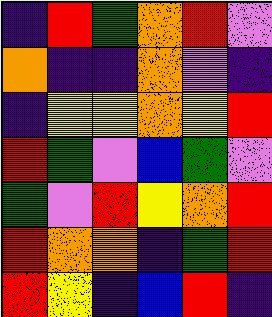[["indigo", "red", "green", "orange", "red", "violet"], ["orange", "indigo", "indigo", "orange", "violet", "indigo"], ["indigo", "yellow", "yellow", "orange", "yellow", "red"], ["red", "green", "violet", "blue", "green", "violet"], ["green", "violet", "red", "yellow", "orange", "red"], ["red", "orange", "orange", "indigo", "green", "red"], ["red", "yellow", "indigo", "blue", "red", "indigo"]]